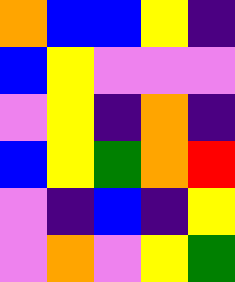[["orange", "blue", "blue", "yellow", "indigo"], ["blue", "yellow", "violet", "violet", "violet"], ["violet", "yellow", "indigo", "orange", "indigo"], ["blue", "yellow", "green", "orange", "red"], ["violet", "indigo", "blue", "indigo", "yellow"], ["violet", "orange", "violet", "yellow", "green"]]